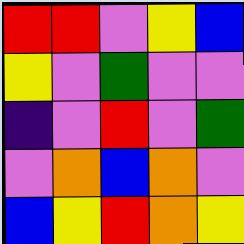[["red", "red", "violet", "yellow", "blue"], ["yellow", "violet", "green", "violet", "violet"], ["indigo", "violet", "red", "violet", "green"], ["violet", "orange", "blue", "orange", "violet"], ["blue", "yellow", "red", "orange", "yellow"]]